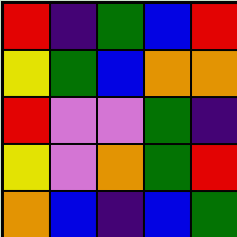[["red", "indigo", "green", "blue", "red"], ["yellow", "green", "blue", "orange", "orange"], ["red", "violet", "violet", "green", "indigo"], ["yellow", "violet", "orange", "green", "red"], ["orange", "blue", "indigo", "blue", "green"]]